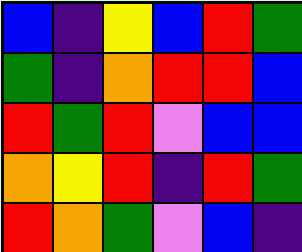[["blue", "indigo", "yellow", "blue", "red", "green"], ["green", "indigo", "orange", "red", "red", "blue"], ["red", "green", "red", "violet", "blue", "blue"], ["orange", "yellow", "red", "indigo", "red", "green"], ["red", "orange", "green", "violet", "blue", "indigo"]]